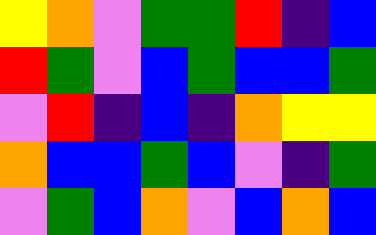[["yellow", "orange", "violet", "green", "green", "red", "indigo", "blue"], ["red", "green", "violet", "blue", "green", "blue", "blue", "green"], ["violet", "red", "indigo", "blue", "indigo", "orange", "yellow", "yellow"], ["orange", "blue", "blue", "green", "blue", "violet", "indigo", "green"], ["violet", "green", "blue", "orange", "violet", "blue", "orange", "blue"]]